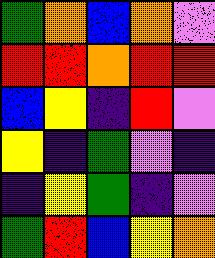[["green", "orange", "blue", "orange", "violet"], ["red", "red", "orange", "red", "red"], ["blue", "yellow", "indigo", "red", "violet"], ["yellow", "indigo", "green", "violet", "indigo"], ["indigo", "yellow", "green", "indigo", "violet"], ["green", "red", "blue", "yellow", "orange"]]